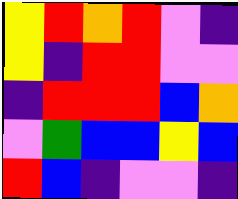[["yellow", "red", "orange", "red", "violet", "indigo"], ["yellow", "indigo", "red", "red", "violet", "violet"], ["indigo", "red", "red", "red", "blue", "orange"], ["violet", "green", "blue", "blue", "yellow", "blue"], ["red", "blue", "indigo", "violet", "violet", "indigo"]]